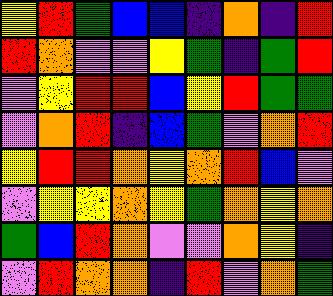[["yellow", "red", "green", "blue", "blue", "indigo", "orange", "indigo", "red"], ["red", "orange", "violet", "violet", "yellow", "green", "indigo", "green", "red"], ["violet", "yellow", "red", "red", "blue", "yellow", "red", "green", "green"], ["violet", "orange", "red", "indigo", "blue", "green", "violet", "orange", "red"], ["yellow", "red", "red", "orange", "yellow", "orange", "red", "blue", "violet"], ["violet", "yellow", "yellow", "orange", "yellow", "green", "orange", "yellow", "orange"], ["green", "blue", "red", "orange", "violet", "violet", "orange", "yellow", "indigo"], ["violet", "red", "orange", "orange", "indigo", "red", "violet", "orange", "green"]]